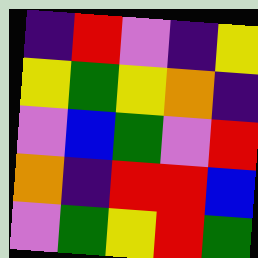[["indigo", "red", "violet", "indigo", "yellow"], ["yellow", "green", "yellow", "orange", "indigo"], ["violet", "blue", "green", "violet", "red"], ["orange", "indigo", "red", "red", "blue"], ["violet", "green", "yellow", "red", "green"]]